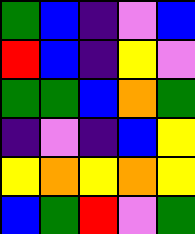[["green", "blue", "indigo", "violet", "blue"], ["red", "blue", "indigo", "yellow", "violet"], ["green", "green", "blue", "orange", "green"], ["indigo", "violet", "indigo", "blue", "yellow"], ["yellow", "orange", "yellow", "orange", "yellow"], ["blue", "green", "red", "violet", "green"]]